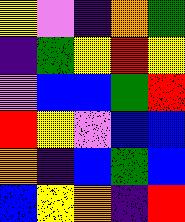[["yellow", "violet", "indigo", "orange", "green"], ["indigo", "green", "yellow", "red", "yellow"], ["violet", "blue", "blue", "green", "red"], ["red", "yellow", "violet", "blue", "blue"], ["orange", "indigo", "blue", "green", "blue"], ["blue", "yellow", "orange", "indigo", "red"]]